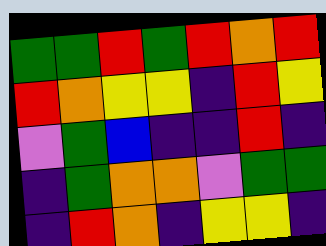[["green", "green", "red", "green", "red", "orange", "red"], ["red", "orange", "yellow", "yellow", "indigo", "red", "yellow"], ["violet", "green", "blue", "indigo", "indigo", "red", "indigo"], ["indigo", "green", "orange", "orange", "violet", "green", "green"], ["indigo", "red", "orange", "indigo", "yellow", "yellow", "indigo"]]